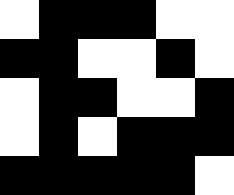[["white", "black", "black", "black", "white", "white"], ["black", "black", "white", "white", "black", "white"], ["white", "black", "black", "white", "white", "black"], ["white", "black", "white", "black", "black", "black"], ["black", "black", "black", "black", "black", "white"]]